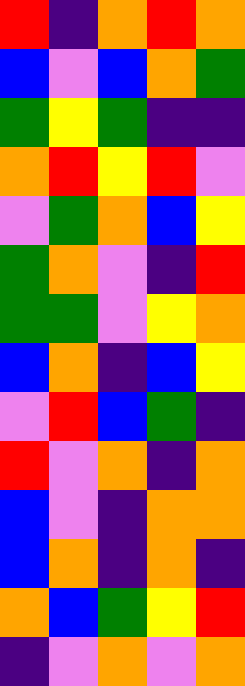[["red", "indigo", "orange", "red", "orange"], ["blue", "violet", "blue", "orange", "green"], ["green", "yellow", "green", "indigo", "indigo"], ["orange", "red", "yellow", "red", "violet"], ["violet", "green", "orange", "blue", "yellow"], ["green", "orange", "violet", "indigo", "red"], ["green", "green", "violet", "yellow", "orange"], ["blue", "orange", "indigo", "blue", "yellow"], ["violet", "red", "blue", "green", "indigo"], ["red", "violet", "orange", "indigo", "orange"], ["blue", "violet", "indigo", "orange", "orange"], ["blue", "orange", "indigo", "orange", "indigo"], ["orange", "blue", "green", "yellow", "red"], ["indigo", "violet", "orange", "violet", "orange"]]